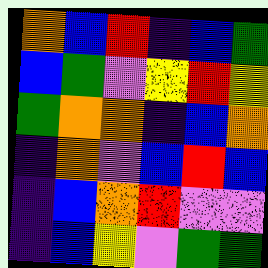[["orange", "blue", "red", "indigo", "blue", "green"], ["blue", "green", "violet", "yellow", "red", "yellow"], ["green", "orange", "orange", "indigo", "blue", "orange"], ["indigo", "orange", "violet", "blue", "red", "blue"], ["indigo", "blue", "orange", "red", "violet", "violet"], ["indigo", "blue", "yellow", "violet", "green", "green"]]